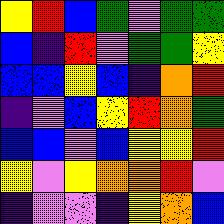[["yellow", "red", "blue", "green", "violet", "green", "green"], ["blue", "indigo", "red", "violet", "green", "green", "yellow"], ["blue", "blue", "yellow", "blue", "indigo", "orange", "red"], ["indigo", "violet", "blue", "yellow", "red", "orange", "green"], ["blue", "blue", "violet", "blue", "yellow", "yellow", "red"], ["yellow", "violet", "yellow", "orange", "orange", "red", "violet"], ["indigo", "violet", "violet", "indigo", "yellow", "orange", "blue"]]